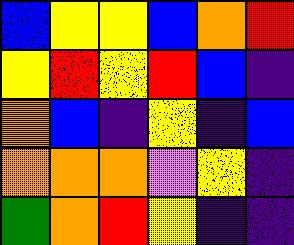[["blue", "yellow", "yellow", "blue", "orange", "red"], ["yellow", "red", "yellow", "red", "blue", "indigo"], ["orange", "blue", "indigo", "yellow", "indigo", "blue"], ["orange", "orange", "orange", "violet", "yellow", "indigo"], ["green", "orange", "red", "yellow", "indigo", "indigo"]]